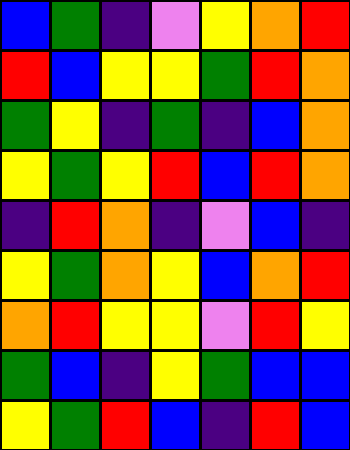[["blue", "green", "indigo", "violet", "yellow", "orange", "red"], ["red", "blue", "yellow", "yellow", "green", "red", "orange"], ["green", "yellow", "indigo", "green", "indigo", "blue", "orange"], ["yellow", "green", "yellow", "red", "blue", "red", "orange"], ["indigo", "red", "orange", "indigo", "violet", "blue", "indigo"], ["yellow", "green", "orange", "yellow", "blue", "orange", "red"], ["orange", "red", "yellow", "yellow", "violet", "red", "yellow"], ["green", "blue", "indigo", "yellow", "green", "blue", "blue"], ["yellow", "green", "red", "blue", "indigo", "red", "blue"]]